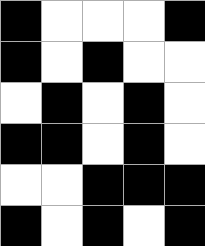[["black", "white", "white", "white", "black"], ["black", "white", "black", "white", "white"], ["white", "black", "white", "black", "white"], ["black", "black", "white", "black", "white"], ["white", "white", "black", "black", "black"], ["black", "white", "black", "white", "black"]]